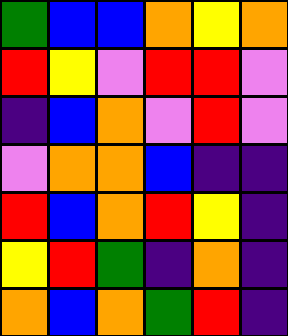[["green", "blue", "blue", "orange", "yellow", "orange"], ["red", "yellow", "violet", "red", "red", "violet"], ["indigo", "blue", "orange", "violet", "red", "violet"], ["violet", "orange", "orange", "blue", "indigo", "indigo"], ["red", "blue", "orange", "red", "yellow", "indigo"], ["yellow", "red", "green", "indigo", "orange", "indigo"], ["orange", "blue", "orange", "green", "red", "indigo"]]